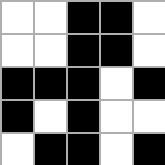[["white", "white", "black", "black", "white"], ["white", "white", "black", "black", "white"], ["black", "black", "black", "white", "black"], ["black", "white", "black", "white", "white"], ["white", "black", "black", "white", "black"]]